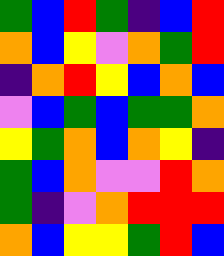[["green", "blue", "red", "green", "indigo", "blue", "red"], ["orange", "blue", "yellow", "violet", "orange", "green", "red"], ["indigo", "orange", "red", "yellow", "blue", "orange", "blue"], ["violet", "blue", "green", "blue", "green", "green", "orange"], ["yellow", "green", "orange", "blue", "orange", "yellow", "indigo"], ["green", "blue", "orange", "violet", "violet", "red", "orange"], ["green", "indigo", "violet", "orange", "red", "red", "red"], ["orange", "blue", "yellow", "yellow", "green", "red", "blue"]]